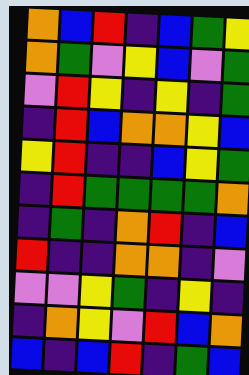[["orange", "blue", "red", "indigo", "blue", "green", "yellow"], ["orange", "green", "violet", "yellow", "blue", "violet", "green"], ["violet", "red", "yellow", "indigo", "yellow", "indigo", "green"], ["indigo", "red", "blue", "orange", "orange", "yellow", "blue"], ["yellow", "red", "indigo", "indigo", "blue", "yellow", "green"], ["indigo", "red", "green", "green", "green", "green", "orange"], ["indigo", "green", "indigo", "orange", "red", "indigo", "blue"], ["red", "indigo", "indigo", "orange", "orange", "indigo", "violet"], ["violet", "violet", "yellow", "green", "indigo", "yellow", "indigo"], ["indigo", "orange", "yellow", "violet", "red", "blue", "orange"], ["blue", "indigo", "blue", "red", "indigo", "green", "blue"]]